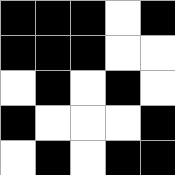[["black", "black", "black", "white", "black"], ["black", "black", "black", "white", "white"], ["white", "black", "white", "black", "white"], ["black", "white", "white", "white", "black"], ["white", "black", "white", "black", "black"]]